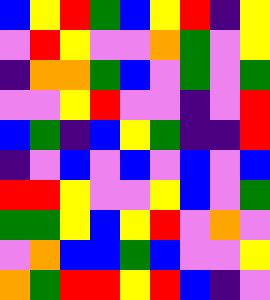[["blue", "yellow", "red", "green", "blue", "yellow", "red", "indigo", "yellow"], ["violet", "red", "yellow", "violet", "violet", "orange", "green", "violet", "yellow"], ["indigo", "orange", "orange", "green", "blue", "violet", "green", "violet", "green"], ["violet", "violet", "yellow", "red", "violet", "violet", "indigo", "violet", "red"], ["blue", "green", "indigo", "blue", "yellow", "green", "indigo", "indigo", "red"], ["indigo", "violet", "blue", "violet", "blue", "violet", "blue", "violet", "blue"], ["red", "red", "yellow", "violet", "violet", "yellow", "blue", "violet", "green"], ["green", "green", "yellow", "blue", "yellow", "red", "violet", "orange", "violet"], ["violet", "orange", "blue", "blue", "green", "blue", "violet", "violet", "yellow"], ["orange", "green", "red", "red", "yellow", "red", "blue", "indigo", "violet"]]